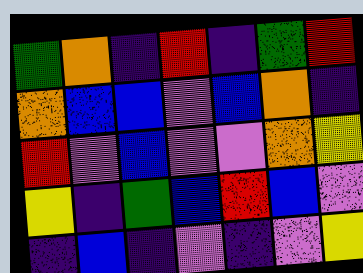[["green", "orange", "indigo", "red", "indigo", "green", "red"], ["orange", "blue", "blue", "violet", "blue", "orange", "indigo"], ["red", "violet", "blue", "violet", "violet", "orange", "yellow"], ["yellow", "indigo", "green", "blue", "red", "blue", "violet"], ["indigo", "blue", "indigo", "violet", "indigo", "violet", "yellow"]]